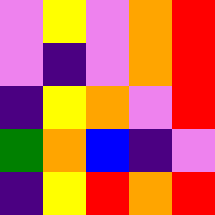[["violet", "yellow", "violet", "orange", "red"], ["violet", "indigo", "violet", "orange", "red"], ["indigo", "yellow", "orange", "violet", "red"], ["green", "orange", "blue", "indigo", "violet"], ["indigo", "yellow", "red", "orange", "red"]]